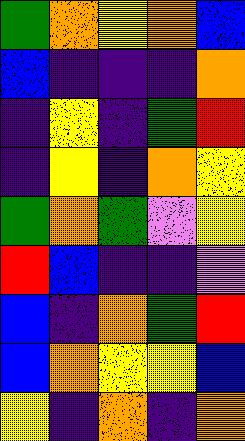[["green", "orange", "yellow", "orange", "blue"], ["blue", "indigo", "indigo", "indigo", "orange"], ["indigo", "yellow", "indigo", "green", "red"], ["indigo", "yellow", "indigo", "orange", "yellow"], ["green", "orange", "green", "violet", "yellow"], ["red", "blue", "indigo", "indigo", "violet"], ["blue", "indigo", "orange", "green", "red"], ["blue", "orange", "yellow", "yellow", "blue"], ["yellow", "indigo", "orange", "indigo", "orange"]]